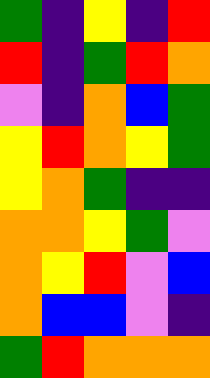[["green", "indigo", "yellow", "indigo", "red"], ["red", "indigo", "green", "red", "orange"], ["violet", "indigo", "orange", "blue", "green"], ["yellow", "red", "orange", "yellow", "green"], ["yellow", "orange", "green", "indigo", "indigo"], ["orange", "orange", "yellow", "green", "violet"], ["orange", "yellow", "red", "violet", "blue"], ["orange", "blue", "blue", "violet", "indigo"], ["green", "red", "orange", "orange", "orange"]]